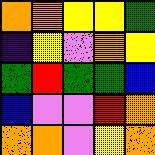[["orange", "orange", "yellow", "yellow", "green"], ["indigo", "yellow", "violet", "orange", "yellow"], ["green", "red", "green", "green", "blue"], ["blue", "violet", "violet", "red", "orange"], ["orange", "orange", "violet", "yellow", "orange"]]